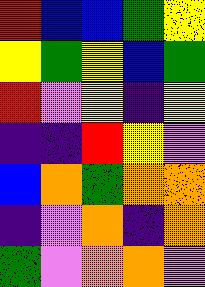[["red", "blue", "blue", "green", "yellow"], ["yellow", "green", "yellow", "blue", "green"], ["red", "violet", "yellow", "indigo", "yellow"], ["indigo", "indigo", "red", "yellow", "violet"], ["blue", "orange", "green", "orange", "orange"], ["indigo", "violet", "orange", "indigo", "orange"], ["green", "violet", "orange", "orange", "violet"]]